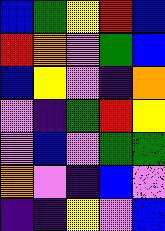[["blue", "green", "yellow", "red", "blue"], ["red", "orange", "violet", "green", "blue"], ["blue", "yellow", "violet", "indigo", "orange"], ["violet", "indigo", "green", "red", "yellow"], ["violet", "blue", "violet", "green", "green"], ["orange", "violet", "indigo", "blue", "violet"], ["indigo", "indigo", "yellow", "violet", "blue"]]